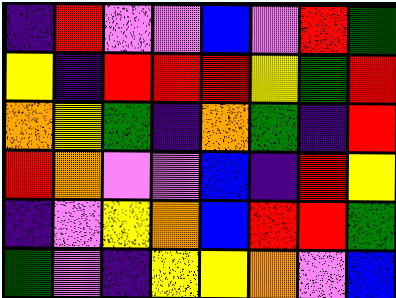[["indigo", "red", "violet", "violet", "blue", "violet", "red", "green"], ["yellow", "indigo", "red", "red", "red", "yellow", "green", "red"], ["orange", "yellow", "green", "indigo", "orange", "green", "indigo", "red"], ["red", "orange", "violet", "violet", "blue", "indigo", "red", "yellow"], ["indigo", "violet", "yellow", "orange", "blue", "red", "red", "green"], ["green", "violet", "indigo", "yellow", "yellow", "orange", "violet", "blue"]]